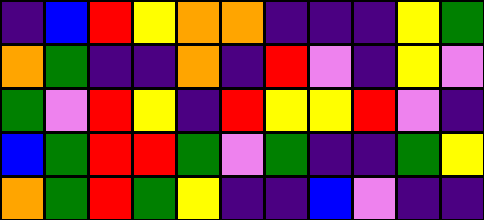[["indigo", "blue", "red", "yellow", "orange", "orange", "indigo", "indigo", "indigo", "yellow", "green"], ["orange", "green", "indigo", "indigo", "orange", "indigo", "red", "violet", "indigo", "yellow", "violet"], ["green", "violet", "red", "yellow", "indigo", "red", "yellow", "yellow", "red", "violet", "indigo"], ["blue", "green", "red", "red", "green", "violet", "green", "indigo", "indigo", "green", "yellow"], ["orange", "green", "red", "green", "yellow", "indigo", "indigo", "blue", "violet", "indigo", "indigo"]]